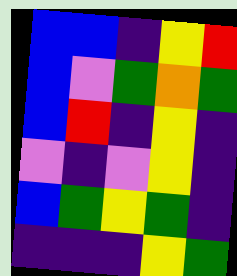[["blue", "blue", "indigo", "yellow", "red"], ["blue", "violet", "green", "orange", "green"], ["blue", "red", "indigo", "yellow", "indigo"], ["violet", "indigo", "violet", "yellow", "indigo"], ["blue", "green", "yellow", "green", "indigo"], ["indigo", "indigo", "indigo", "yellow", "green"]]